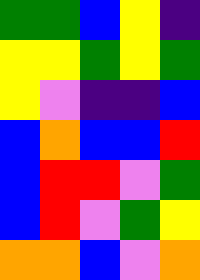[["green", "green", "blue", "yellow", "indigo"], ["yellow", "yellow", "green", "yellow", "green"], ["yellow", "violet", "indigo", "indigo", "blue"], ["blue", "orange", "blue", "blue", "red"], ["blue", "red", "red", "violet", "green"], ["blue", "red", "violet", "green", "yellow"], ["orange", "orange", "blue", "violet", "orange"]]